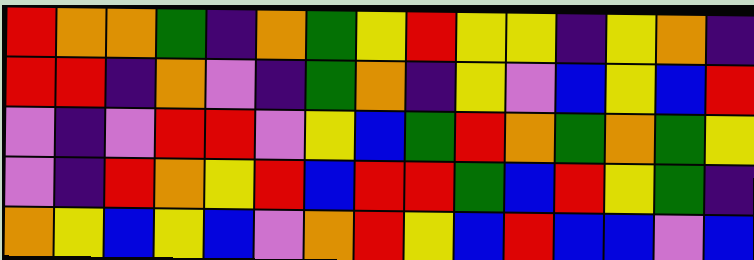[["red", "orange", "orange", "green", "indigo", "orange", "green", "yellow", "red", "yellow", "yellow", "indigo", "yellow", "orange", "indigo"], ["red", "red", "indigo", "orange", "violet", "indigo", "green", "orange", "indigo", "yellow", "violet", "blue", "yellow", "blue", "red"], ["violet", "indigo", "violet", "red", "red", "violet", "yellow", "blue", "green", "red", "orange", "green", "orange", "green", "yellow"], ["violet", "indigo", "red", "orange", "yellow", "red", "blue", "red", "red", "green", "blue", "red", "yellow", "green", "indigo"], ["orange", "yellow", "blue", "yellow", "blue", "violet", "orange", "red", "yellow", "blue", "red", "blue", "blue", "violet", "blue"]]